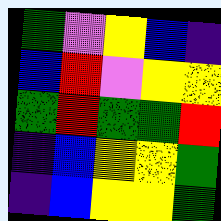[["green", "violet", "yellow", "blue", "indigo"], ["blue", "red", "violet", "yellow", "yellow"], ["green", "red", "green", "green", "red"], ["indigo", "blue", "yellow", "yellow", "green"], ["indigo", "blue", "yellow", "yellow", "green"]]